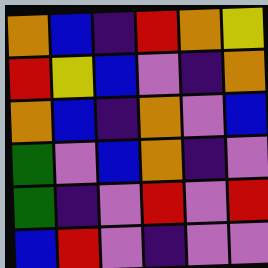[["orange", "blue", "indigo", "red", "orange", "yellow"], ["red", "yellow", "blue", "violet", "indigo", "orange"], ["orange", "blue", "indigo", "orange", "violet", "blue"], ["green", "violet", "blue", "orange", "indigo", "violet"], ["green", "indigo", "violet", "red", "violet", "red"], ["blue", "red", "violet", "indigo", "violet", "violet"]]